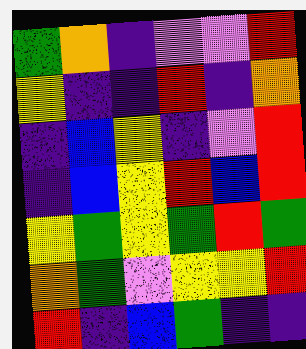[["green", "orange", "indigo", "violet", "violet", "red"], ["yellow", "indigo", "indigo", "red", "indigo", "orange"], ["indigo", "blue", "yellow", "indigo", "violet", "red"], ["indigo", "blue", "yellow", "red", "blue", "red"], ["yellow", "green", "yellow", "green", "red", "green"], ["orange", "green", "violet", "yellow", "yellow", "red"], ["red", "indigo", "blue", "green", "indigo", "indigo"]]